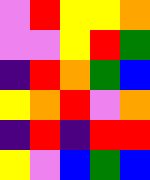[["violet", "red", "yellow", "yellow", "orange"], ["violet", "violet", "yellow", "red", "green"], ["indigo", "red", "orange", "green", "blue"], ["yellow", "orange", "red", "violet", "orange"], ["indigo", "red", "indigo", "red", "red"], ["yellow", "violet", "blue", "green", "blue"]]